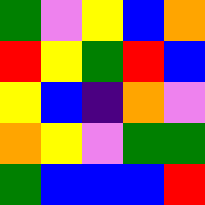[["green", "violet", "yellow", "blue", "orange"], ["red", "yellow", "green", "red", "blue"], ["yellow", "blue", "indigo", "orange", "violet"], ["orange", "yellow", "violet", "green", "green"], ["green", "blue", "blue", "blue", "red"]]